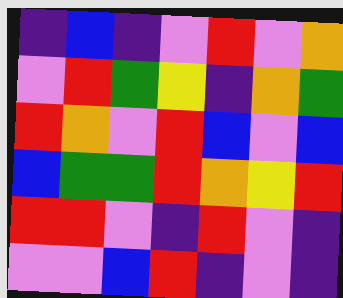[["indigo", "blue", "indigo", "violet", "red", "violet", "orange"], ["violet", "red", "green", "yellow", "indigo", "orange", "green"], ["red", "orange", "violet", "red", "blue", "violet", "blue"], ["blue", "green", "green", "red", "orange", "yellow", "red"], ["red", "red", "violet", "indigo", "red", "violet", "indigo"], ["violet", "violet", "blue", "red", "indigo", "violet", "indigo"]]